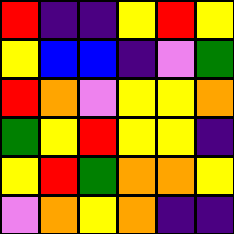[["red", "indigo", "indigo", "yellow", "red", "yellow"], ["yellow", "blue", "blue", "indigo", "violet", "green"], ["red", "orange", "violet", "yellow", "yellow", "orange"], ["green", "yellow", "red", "yellow", "yellow", "indigo"], ["yellow", "red", "green", "orange", "orange", "yellow"], ["violet", "orange", "yellow", "orange", "indigo", "indigo"]]